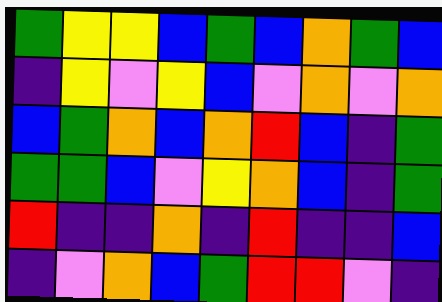[["green", "yellow", "yellow", "blue", "green", "blue", "orange", "green", "blue"], ["indigo", "yellow", "violet", "yellow", "blue", "violet", "orange", "violet", "orange"], ["blue", "green", "orange", "blue", "orange", "red", "blue", "indigo", "green"], ["green", "green", "blue", "violet", "yellow", "orange", "blue", "indigo", "green"], ["red", "indigo", "indigo", "orange", "indigo", "red", "indigo", "indigo", "blue"], ["indigo", "violet", "orange", "blue", "green", "red", "red", "violet", "indigo"]]